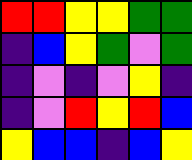[["red", "red", "yellow", "yellow", "green", "green"], ["indigo", "blue", "yellow", "green", "violet", "green"], ["indigo", "violet", "indigo", "violet", "yellow", "indigo"], ["indigo", "violet", "red", "yellow", "red", "blue"], ["yellow", "blue", "blue", "indigo", "blue", "yellow"]]